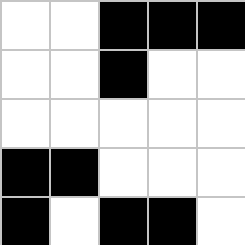[["white", "white", "black", "black", "black"], ["white", "white", "black", "white", "white"], ["white", "white", "white", "white", "white"], ["black", "black", "white", "white", "white"], ["black", "white", "black", "black", "white"]]